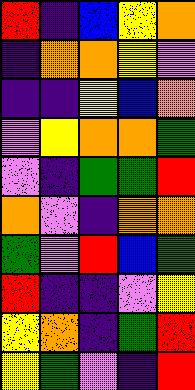[["red", "indigo", "blue", "yellow", "orange"], ["indigo", "orange", "orange", "yellow", "violet"], ["indigo", "indigo", "yellow", "blue", "orange"], ["violet", "yellow", "orange", "orange", "green"], ["violet", "indigo", "green", "green", "red"], ["orange", "violet", "indigo", "orange", "orange"], ["green", "violet", "red", "blue", "green"], ["red", "indigo", "indigo", "violet", "yellow"], ["yellow", "orange", "indigo", "green", "red"], ["yellow", "green", "violet", "indigo", "red"]]